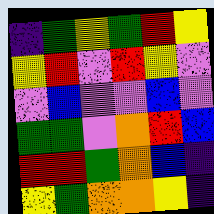[["indigo", "green", "yellow", "green", "red", "yellow"], ["yellow", "red", "violet", "red", "yellow", "violet"], ["violet", "blue", "violet", "violet", "blue", "violet"], ["green", "green", "violet", "orange", "red", "blue"], ["red", "red", "green", "orange", "blue", "indigo"], ["yellow", "green", "orange", "orange", "yellow", "indigo"]]